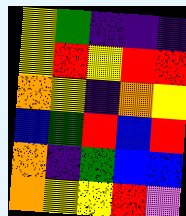[["yellow", "green", "indigo", "indigo", "indigo"], ["yellow", "red", "yellow", "red", "red"], ["orange", "yellow", "indigo", "orange", "yellow"], ["blue", "green", "red", "blue", "red"], ["orange", "indigo", "green", "blue", "blue"], ["orange", "yellow", "yellow", "red", "violet"]]